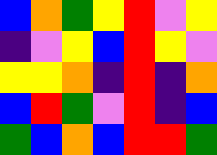[["blue", "orange", "green", "yellow", "red", "violet", "yellow"], ["indigo", "violet", "yellow", "blue", "red", "yellow", "violet"], ["yellow", "yellow", "orange", "indigo", "red", "indigo", "orange"], ["blue", "red", "green", "violet", "red", "indigo", "blue"], ["green", "blue", "orange", "blue", "red", "red", "green"]]